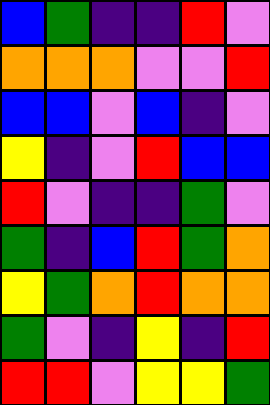[["blue", "green", "indigo", "indigo", "red", "violet"], ["orange", "orange", "orange", "violet", "violet", "red"], ["blue", "blue", "violet", "blue", "indigo", "violet"], ["yellow", "indigo", "violet", "red", "blue", "blue"], ["red", "violet", "indigo", "indigo", "green", "violet"], ["green", "indigo", "blue", "red", "green", "orange"], ["yellow", "green", "orange", "red", "orange", "orange"], ["green", "violet", "indigo", "yellow", "indigo", "red"], ["red", "red", "violet", "yellow", "yellow", "green"]]